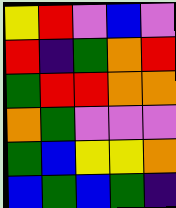[["yellow", "red", "violet", "blue", "violet"], ["red", "indigo", "green", "orange", "red"], ["green", "red", "red", "orange", "orange"], ["orange", "green", "violet", "violet", "violet"], ["green", "blue", "yellow", "yellow", "orange"], ["blue", "green", "blue", "green", "indigo"]]